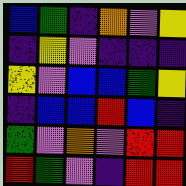[["blue", "green", "indigo", "orange", "violet", "yellow"], ["indigo", "yellow", "violet", "indigo", "indigo", "indigo"], ["yellow", "violet", "blue", "blue", "green", "yellow"], ["indigo", "blue", "blue", "red", "blue", "indigo"], ["green", "violet", "orange", "violet", "red", "red"], ["red", "green", "violet", "indigo", "red", "red"]]